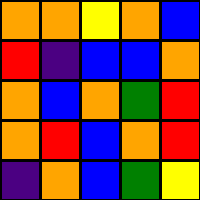[["orange", "orange", "yellow", "orange", "blue"], ["red", "indigo", "blue", "blue", "orange"], ["orange", "blue", "orange", "green", "red"], ["orange", "red", "blue", "orange", "red"], ["indigo", "orange", "blue", "green", "yellow"]]